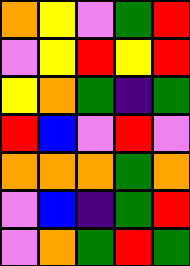[["orange", "yellow", "violet", "green", "red"], ["violet", "yellow", "red", "yellow", "red"], ["yellow", "orange", "green", "indigo", "green"], ["red", "blue", "violet", "red", "violet"], ["orange", "orange", "orange", "green", "orange"], ["violet", "blue", "indigo", "green", "red"], ["violet", "orange", "green", "red", "green"]]